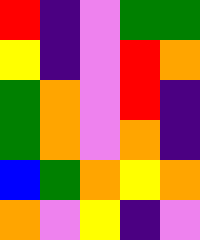[["red", "indigo", "violet", "green", "green"], ["yellow", "indigo", "violet", "red", "orange"], ["green", "orange", "violet", "red", "indigo"], ["green", "orange", "violet", "orange", "indigo"], ["blue", "green", "orange", "yellow", "orange"], ["orange", "violet", "yellow", "indigo", "violet"]]